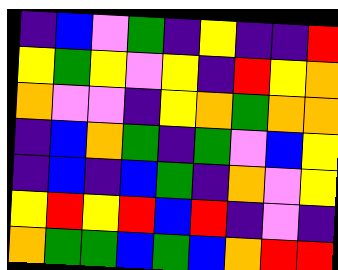[["indigo", "blue", "violet", "green", "indigo", "yellow", "indigo", "indigo", "red"], ["yellow", "green", "yellow", "violet", "yellow", "indigo", "red", "yellow", "orange"], ["orange", "violet", "violet", "indigo", "yellow", "orange", "green", "orange", "orange"], ["indigo", "blue", "orange", "green", "indigo", "green", "violet", "blue", "yellow"], ["indigo", "blue", "indigo", "blue", "green", "indigo", "orange", "violet", "yellow"], ["yellow", "red", "yellow", "red", "blue", "red", "indigo", "violet", "indigo"], ["orange", "green", "green", "blue", "green", "blue", "orange", "red", "red"]]